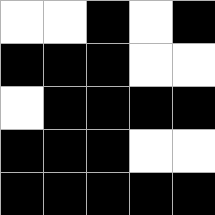[["white", "white", "black", "white", "black"], ["black", "black", "black", "white", "white"], ["white", "black", "black", "black", "black"], ["black", "black", "black", "white", "white"], ["black", "black", "black", "black", "black"]]